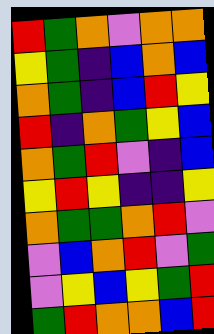[["red", "green", "orange", "violet", "orange", "orange"], ["yellow", "green", "indigo", "blue", "orange", "blue"], ["orange", "green", "indigo", "blue", "red", "yellow"], ["red", "indigo", "orange", "green", "yellow", "blue"], ["orange", "green", "red", "violet", "indigo", "blue"], ["yellow", "red", "yellow", "indigo", "indigo", "yellow"], ["orange", "green", "green", "orange", "red", "violet"], ["violet", "blue", "orange", "red", "violet", "green"], ["violet", "yellow", "blue", "yellow", "green", "red"], ["green", "red", "orange", "orange", "blue", "red"]]